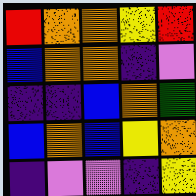[["red", "orange", "orange", "yellow", "red"], ["blue", "orange", "orange", "indigo", "violet"], ["indigo", "indigo", "blue", "orange", "green"], ["blue", "orange", "blue", "yellow", "orange"], ["indigo", "violet", "violet", "indigo", "yellow"]]